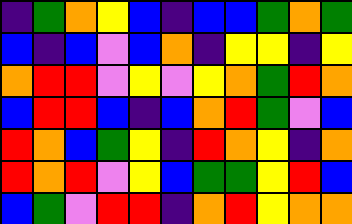[["indigo", "green", "orange", "yellow", "blue", "indigo", "blue", "blue", "green", "orange", "green"], ["blue", "indigo", "blue", "violet", "blue", "orange", "indigo", "yellow", "yellow", "indigo", "yellow"], ["orange", "red", "red", "violet", "yellow", "violet", "yellow", "orange", "green", "red", "orange"], ["blue", "red", "red", "blue", "indigo", "blue", "orange", "red", "green", "violet", "blue"], ["red", "orange", "blue", "green", "yellow", "indigo", "red", "orange", "yellow", "indigo", "orange"], ["red", "orange", "red", "violet", "yellow", "blue", "green", "green", "yellow", "red", "blue"], ["blue", "green", "violet", "red", "red", "indigo", "orange", "red", "yellow", "orange", "orange"]]